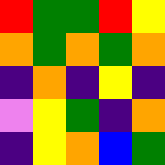[["red", "green", "green", "red", "yellow"], ["orange", "green", "orange", "green", "orange"], ["indigo", "orange", "indigo", "yellow", "indigo"], ["violet", "yellow", "green", "indigo", "orange"], ["indigo", "yellow", "orange", "blue", "green"]]